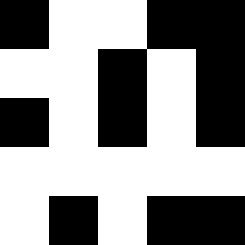[["black", "white", "white", "black", "black"], ["white", "white", "black", "white", "black"], ["black", "white", "black", "white", "black"], ["white", "white", "white", "white", "white"], ["white", "black", "white", "black", "black"]]